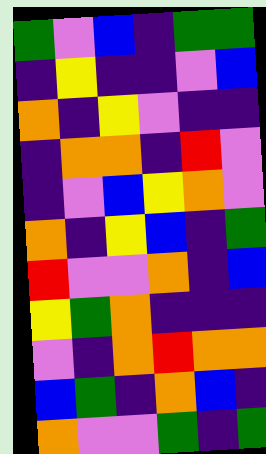[["green", "violet", "blue", "indigo", "green", "green"], ["indigo", "yellow", "indigo", "indigo", "violet", "blue"], ["orange", "indigo", "yellow", "violet", "indigo", "indigo"], ["indigo", "orange", "orange", "indigo", "red", "violet"], ["indigo", "violet", "blue", "yellow", "orange", "violet"], ["orange", "indigo", "yellow", "blue", "indigo", "green"], ["red", "violet", "violet", "orange", "indigo", "blue"], ["yellow", "green", "orange", "indigo", "indigo", "indigo"], ["violet", "indigo", "orange", "red", "orange", "orange"], ["blue", "green", "indigo", "orange", "blue", "indigo"], ["orange", "violet", "violet", "green", "indigo", "green"]]